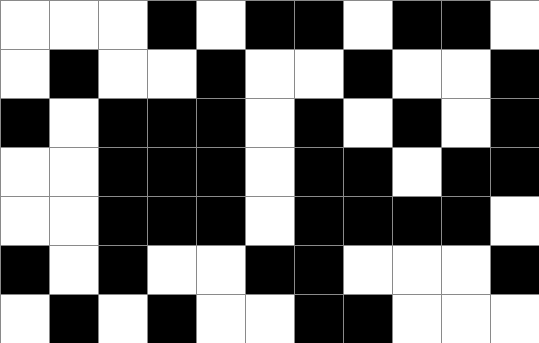[["white", "white", "white", "black", "white", "black", "black", "white", "black", "black", "white"], ["white", "black", "white", "white", "black", "white", "white", "black", "white", "white", "black"], ["black", "white", "black", "black", "black", "white", "black", "white", "black", "white", "black"], ["white", "white", "black", "black", "black", "white", "black", "black", "white", "black", "black"], ["white", "white", "black", "black", "black", "white", "black", "black", "black", "black", "white"], ["black", "white", "black", "white", "white", "black", "black", "white", "white", "white", "black"], ["white", "black", "white", "black", "white", "white", "black", "black", "white", "white", "white"]]